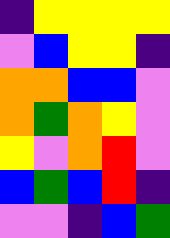[["indigo", "yellow", "yellow", "yellow", "yellow"], ["violet", "blue", "yellow", "yellow", "indigo"], ["orange", "orange", "blue", "blue", "violet"], ["orange", "green", "orange", "yellow", "violet"], ["yellow", "violet", "orange", "red", "violet"], ["blue", "green", "blue", "red", "indigo"], ["violet", "violet", "indigo", "blue", "green"]]